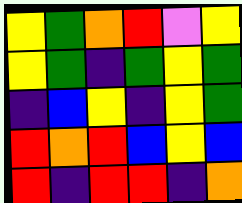[["yellow", "green", "orange", "red", "violet", "yellow"], ["yellow", "green", "indigo", "green", "yellow", "green"], ["indigo", "blue", "yellow", "indigo", "yellow", "green"], ["red", "orange", "red", "blue", "yellow", "blue"], ["red", "indigo", "red", "red", "indigo", "orange"]]